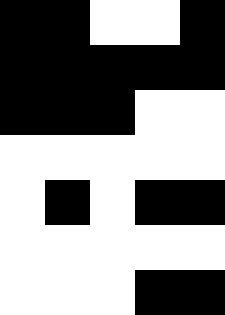[["black", "black", "white", "white", "black"], ["black", "black", "black", "black", "black"], ["black", "black", "black", "white", "white"], ["white", "white", "white", "white", "white"], ["white", "black", "white", "black", "black"], ["white", "white", "white", "white", "white"], ["white", "white", "white", "black", "black"]]